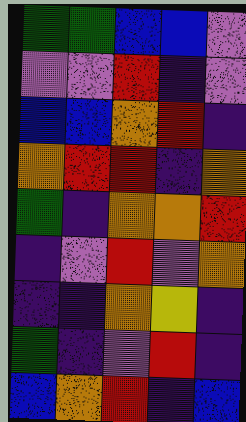[["green", "green", "blue", "blue", "violet"], ["violet", "violet", "red", "indigo", "violet"], ["blue", "blue", "orange", "red", "indigo"], ["orange", "red", "red", "indigo", "orange"], ["green", "indigo", "orange", "orange", "red"], ["indigo", "violet", "red", "violet", "orange"], ["indigo", "indigo", "orange", "yellow", "indigo"], ["green", "indigo", "violet", "red", "indigo"], ["blue", "orange", "red", "indigo", "blue"]]